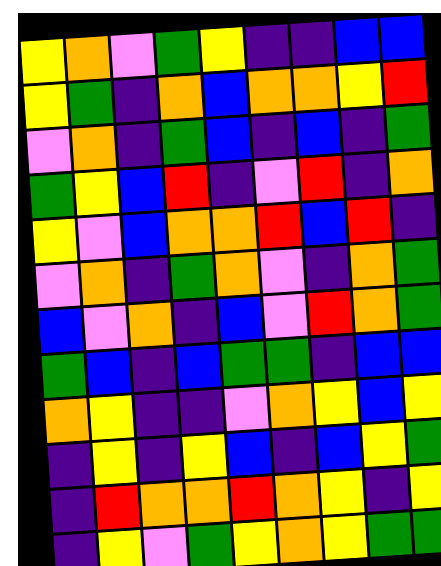[["yellow", "orange", "violet", "green", "yellow", "indigo", "indigo", "blue", "blue"], ["yellow", "green", "indigo", "orange", "blue", "orange", "orange", "yellow", "red"], ["violet", "orange", "indigo", "green", "blue", "indigo", "blue", "indigo", "green"], ["green", "yellow", "blue", "red", "indigo", "violet", "red", "indigo", "orange"], ["yellow", "violet", "blue", "orange", "orange", "red", "blue", "red", "indigo"], ["violet", "orange", "indigo", "green", "orange", "violet", "indigo", "orange", "green"], ["blue", "violet", "orange", "indigo", "blue", "violet", "red", "orange", "green"], ["green", "blue", "indigo", "blue", "green", "green", "indigo", "blue", "blue"], ["orange", "yellow", "indigo", "indigo", "violet", "orange", "yellow", "blue", "yellow"], ["indigo", "yellow", "indigo", "yellow", "blue", "indigo", "blue", "yellow", "green"], ["indigo", "red", "orange", "orange", "red", "orange", "yellow", "indigo", "yellow"], ["indigo", "yellow", "violet", "green", "yellow", "orange", "yellow", "green", "green"]]